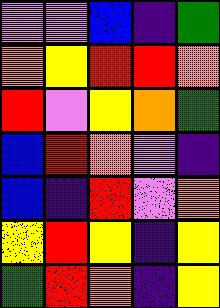[["violet", "violet", "blue", "indigo", "green"], ["orange", "yellow", "red", "red", "orange"], ["red", "violet", "yellow", "orange", "green"], ["blue", "red", "orange", "violet", "indigo"], ["blue", "indigo", "red", "violet", "orange"], ["yellow", "red", "yellow", "indigo", "yellow"], ["green", "red", "orange", "indigo", "yellow"]]